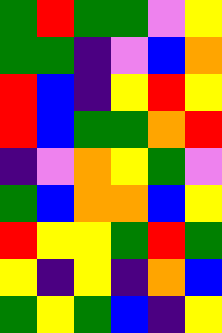[["green", "red", "green", "green", "violet", "yellow"], ["green", "green", "indigo", "violet", "blue", "orange"], ["red", "blue", "indigo", "yellow", "red", "yellow"], ["red", "blue", "green", "green", "orange", "red"], ["indigo", "violet", "orange", "yellow", "green", "violet"], ["green", "blue", "orange", "orange", "blue", "yellow"], ["red", "yellow", "yellow", "green", "red", "green"], ["yellow", "indigo", "yellow", "indigo", "orange", "blue"], ["green", "yellow", "green", "blue", "indigo", "yellow"]]